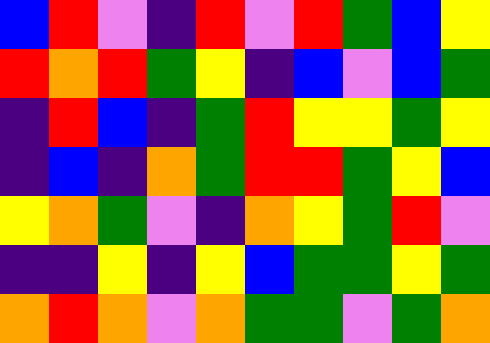[["blue", "red", "violet", "indigo", "red", "violet", "red", "green", "blue", "yellow"], ["red", "orange", "red", "green", "yellow", "indigo", "blue", "violet", "blue", "green"], ["indigo", "red", "blue", "indigo", "green", "red", "yellow", "yellow", "green", "yellow"], ["indigo", "blue", "indigo", "orange", "green", "red", "red", "green", "yellow", "blue"], ["yellow", "orange", "green", "violet", "indigo", "orange", "yellow", "green", "red", "violet"], ["indigo", "indigo", "yellow", "indigo", "yellow", "blue", "green", "green", "yellow", "green"], ["orange", "red", "orange", "violet", "orange", "green", "green", "violet", "green", "orange"]]